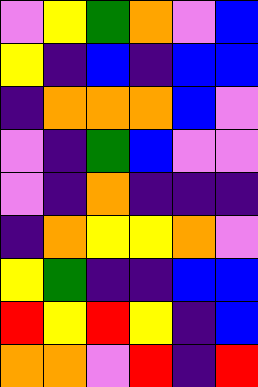[["violet", "yellow", "green", "orange", "violet", "blue"], ["yellow", "indigo", "blue", "indigo", "blue", "blue"], ["indigo", "orange", "orange", "orange", "blue", "violet"], ["violet", "indigo", "green", "blue", "violet", "violet"], ["violet", "indigo", "orange", "indigo", "indigo", "indigo"], ["indigo", "orange", "yellow", "yellow", "orange", "violet"], ["yellow", "green", "indigo", "indigo", "blue", "blue"], ["red", "yellow", "red", "yellow", "indigo", "blue"], ["orange", "orange", "violet", "red", "indigo", "red"]]